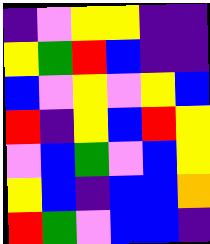[["indigo", "violet", "yellow", "yellow", "indigo", "indigo"], ["yellow", "green", "red", "blue", "indigo", "indigo"], ["blue", "violet", "yellow", "violet", "yellow", "blue"], ["red", "indigo", "yellow", "blue", "red", "yellow"], ["violet", "blue", "green", "violet", "blue", "yellow"], ["yellow", "blue", "indigo", "blue", "blue", "orange"], ["red", "green", "violet", "blue", "blue", "indigo"]]